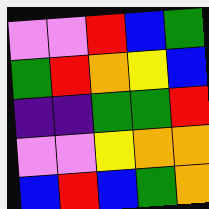[["violet", "violet", "red", "blue", "green"], ["green", "red", "orange", "yellow", "blue"], ["indigo", "indigo", "green", "green", "red"], ["violet", "violet", "yellow", "orange", "orange"], ["blue", "red", "blue", "green", "orange"]]